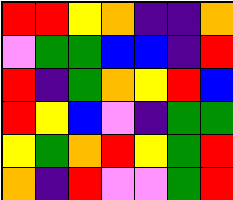[["red", "red", "yellow", "orange", "indigo", "indigo", "orange"], ["violet", "green", "green", "blue", "blue", "indigo", "red"], ["red", "indigo", "green", "orange", "yellow", "red", "blue"], ["red", "yellow", "blue", "violet", "indigo", "green", "green"], ["yellow", "green", "orange", "red", "yellow", "green", "red"], ["orange", "indigo", "red", "violet", "violet", "green", "red"]]